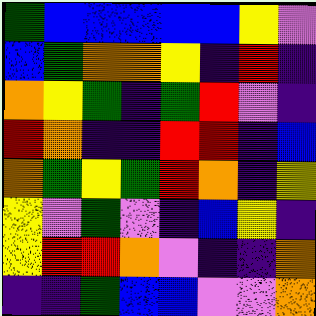[["green", "blue", "blue", "blue", "blue", "blue", "yellow", "violet"], ["blue", "green", "orange", "orange", "yellow", "indigo", "red", "indigo"], ["orange", "yellow", "green", "indigo", "green", "red", "violet", "indigo"], ["red", "orange", "indigo", "indigo", "red", "red", "indigo", "blue"], ["orange", "green", "yellow", "green", "red", "orange", "indigo", "yellow"], ["yellow", "violet", "green", "violet", "indigo", "blue", "yellow", "indigo"], ["yellow", "red", "red", "orange", "violet", "indigo", "indigo", "orange"], ["indigo", "indigo", "green", "blue", "blue", "violet", "violet", "orange"]]